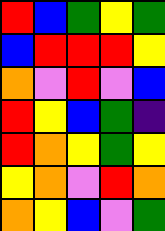[["red", "blue", "green", "yellow", "green"], ["blue", "red", "red", "red", "yellow"], ["orange", "violet", "red", "violet", "blue"], ["red", "yellow", "blue", "green", "indigo"], ["red", "orange", "yellow", "green", "yellow"], ["yellow", "orange", "violet", "red", "orange"], ["orange", "yellow", "blue", "violet", "green"]]